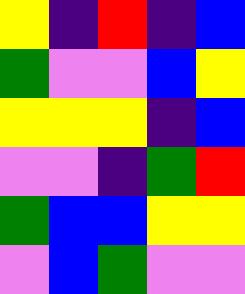[["yellow", "indigo", "red", "indigo", "blue"], ["green", "violet", "violet", "blue", "yellow"], ["yellow", "yellow", "yellow", "indigo", "blue"], ["violet", "violet", "indigo", "green", "red"], ["green", "blue", "blue", "yellow", "yellow"], ["violet", "blue", "green", "violet", "violet"]]